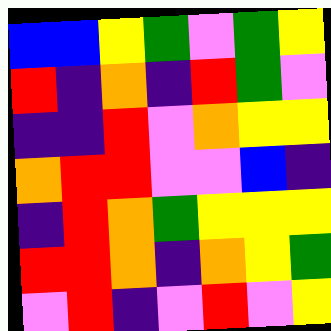[["blue", "blue", "yellow", "green", "violet", "green", "yellow"], ["red", "indigo", "orange", "indigo", "red", "green", "violet"], ["indigo", "indigo", "red", "violet", "orange", "yellow", "yellow"], ["orange", "red", "red", "violet", "violet", "blue", "indigo"], ["indigo", "red", "orange", "green", "yellow", "yellow", "yellow"], ["red", "red", "orange", "indigo", "orange", "yellow", "green"], ["violet", "red", "indigo", "violet", "red", "violet", "yellow"]]